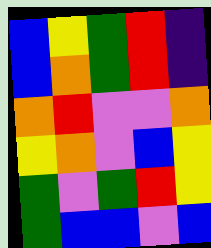[["blue", "yellow", "green", "red", "indigo"], ["blue", "orange", "green", "red", "indigo"], ["orange", "red", "violet", "violet", "orange"], ["yellow", "orange", "violet", "blue", "yellow"], ["green", "violet", "green", "red", "yellow"], ["green", "blue", "blue", "violet", "blue"]]